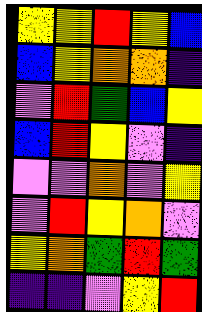[["yellow", "yellow", "red", "yellow", "blue"], ["blue", "yellow", "orange", "orange", "indigo"], ["violet", "red", "green", "blue", "yellow"], ["blue", "red", "yellow", "violet", "indigo"], ["violet", "violet", "orange", "violet", "yellow"], ["violet", "red", "yellow", "orange", "violet"], ["yellow", "orange", "green", "red", "green"], ["indigo", "indigo", "violet", "yellow", "red"]]